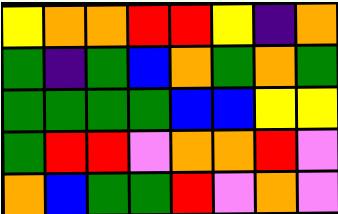[["yellow", "orange", "orange", "red", "red", "yellow", "indigo", "orange"], ["green", "indigo", "green", "blue", "orange", "green", "orange", "green"], ["green", "green", "green", "green", "blue", "blue", "yellow", "yellow"], ["green", "red", "red", "violet", "orange", "orange", "red", "violet"], ["orange", "blue", "green", "green", "red", "violet", "orange", "violet"]]